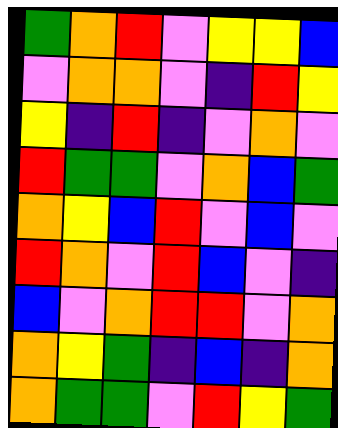[["green", "orange", "red", "violet", "yellow", "yellow", "blue"], ["violet", "orange", "orange", "violet", "indigo", "red", "yellow"], ["yellow", "indigo", "red", "indigo", "violet", "orange", "violet"], ["red", "green", "green", "violet", "orange", "blue", "green"], ["orange", "yellow", "blue", "red", "violet", "blue", "violet"], ["red", "orange", "violet", "red", "blue", "violet", "indigo"], ["blue", "violet", "orange", "red", "red", "violet", "orange"], ["orange", "yellow", "green", "indigo", "blue", "indigo", "orange"], ["orange", "green", "green", "violet", "red", "yellow", "green"]]